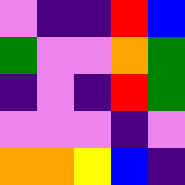[["violet", "indigo", "indigo", "red", "blue"], ["green", "violet", "violet", "orange", "green"], ["indigo", "violet", "indigo", "red", "green"], ["violet", "violet", "violet", "indigo", "violet"], ["orange", "orange", "yellow", "blue", "indigo"]]